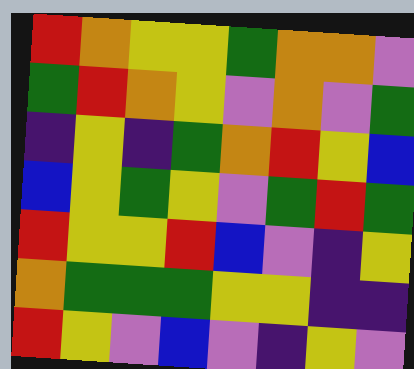[["red", "orange", "yellow", "yellow", "green", "orange", "orange", "violet"], ["green", "red", "orange", "yellow", "violet", "orange", "violet", "green"], ["indigo", "yellow", "indigo", "green", "orange", "red", "yellow", "blue"], ["blue", "yellow", "green", "yellow", "violet", "green", "red", "green"], ["red", "yellow", "yellow", "red", "blue", "violet", "indigo", "yellow"], ["orange", "green", "green", "green", "yellow", "yellow", "indigo", "indigo"], ["red", "yellow", "violet", "blue", "violet", "indigo", "yellow", "violet"]]